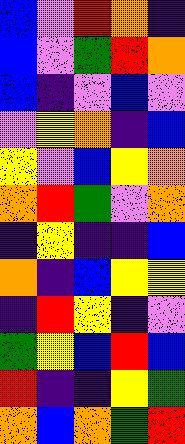[["blue", "violet", "red", "orange", "indigo"], ["blue", "violet", "green", "red", "orange"], ["blue", "indigo", "violet", "blue", "violet"], ["violet", "yellow", "orange", "indigo", "blue"], ["yellow", "violet", "blue", "yellow", "orange"], ["orange", "red", "green", "violet", "orange"], ["indigo", "yellow", "indigo", "indigo", "blue"], ["orange", "indigo", "blue", "yellow", "yellow"], ["indigo", "red", "yellow", "indigo", "violet"], ["green", "yellow", "blue", "red", "blue"], ["red", "indigo", "indigo", "yellow", "green"], ["orange", "blue", "orange", "green", "red"]]